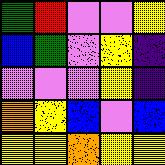[["green", "red", "violet", "violet", "yellow"], ["blue", "green", "violet", "yellow", "indigo"], ["violet", "violet", "violet", "yellow", "indigo"], ["orange", "yellow", "blue", "violet", "blue"], ["yellow", "yellow", "orange", "yellow", "yellow"]]